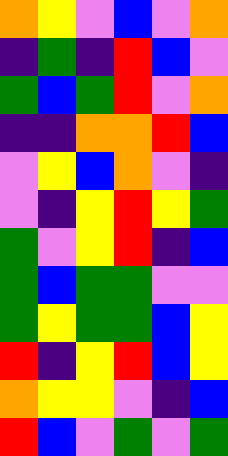[["orange", "yellow", "violet", "blue", "violet", "orange"], ["indigo", "green", "indigo", "red", "blue", "violet"], ["green", "blue", "green", "red", "violet", "orange"], ["indigo", "indigo", "orange", "orange", "red", "blue"], ["violet", "yellow", "blue", "orange", "violet", "indigo"], ["violet", "indigo", "yellow", "red", "yellow", "green"], ["green", "violet", "yellow", "red", "indigo", "blue"], ["green", "blue", "green", "green", "violet", "violet"], ["green", "yellow", "green", "green", "blue", "yellow"], ["red", "indigo", "yellow", "red", "blue", "yellow"], ["orange", "yellow", "yellow", "violet", "indigo", "blue"], ["red", "blue", "violet", "green", "violet", "green"]]